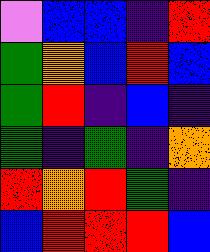[["violet", "blue", "blue", "indigo", "red"], ["green", "orange", "blue", "red", "blue"], ["green", "red", "indigo", "blue", "indigo"], ["green", "indigo", "green", "indigo", "orange"], ["red", "orange", "red", "green", "indigo"], ["blue", "red", "red", "red", "blue"]]